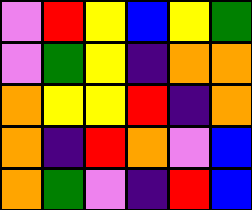[["violet", "red", "yellow", "blue", "yellow", "green"], ["violet", "green", "yellow", "indigo", "orange", "orange"], ["orange", "yellow", "yellow", "red", "indigo", "orange"], ["orange", "indigo", "red", "orange", "violet", "blue"], ["orange", "green", "violet", "indigo", "red", "blue"]]